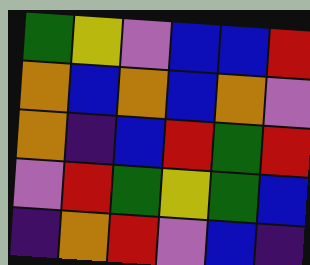[["green", "yellow", "violet", "blue", "blue", "red"], ["orange", "blue", "orange", "blue", "orange", "violet"], ["orange", "indigo", "blue", "red", "green", "red"], ["violet", "red", "green", "yellow", "green", "blue"], ["indigo", "orange", "red", "violet", "blue", "indigo"]]